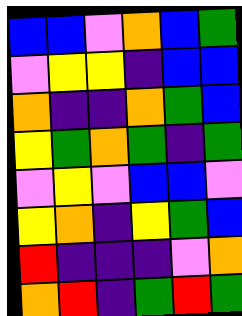[["blue", "blue", "violet", "orange", "blue", "green"], ["violet", "yellow", "yellow", "indigo", "blue", "blue"], ["orange", "indigo", "indigo", "orange", "green", "blue"], ["yellow", "green", "orange", "green", "indigo", "green"], ["violet", "yellow", "violet", "blue", "blue", "violet"], ["yellow", "orange", "indigo", "yellow", "green", "blue"], ["red", "indigo", "indigo", "indigo", "violet", "orange"], ["orange", "red", "indigo", "green", "red", "green"]]